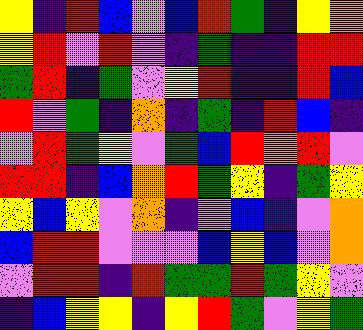[["yellow", "indigo", "red", "blue", "violet", "blue", "red", "green", "indigo", "yellow", "orange"], ["yellow", "red", "violet", "red", "violet", "indigo", "green", "indigo", "indigo", "red", "red"], ["green", "red", "indigo", "green", "violet", "yellow", "red", "indigo", "indigo", "red", "blue"], ["red", "violet", "green", "indigo", "orange", "indigo", "green", "indigo", "red", "blue", "indigo"], ["violet", "red", "green", "yellow", "violet", "green", "blue", "red", "orange", "red", "violet"], ["red", "red", "indigo", "blue", "orange", "red", "green", "yellow", "indigo", "green", "yellow"], ["yellow", "blue", "yellow", "violet", "orange", "indigo", "violet", "blue", "indigo", "violet", "orange"], ["blue", "red", "red", "violet", "violet", "violet", "blue", "yellow", "blue", "violet", "orange"], ["violet", "red", "red", "indigo", "red", "green", "green", "red", "green", "yellow", "violet"], ["indigo", "blue", "yellow", "yellow", "indigo", "yellow", "red", "green", "violet", "yellow", "green"]]